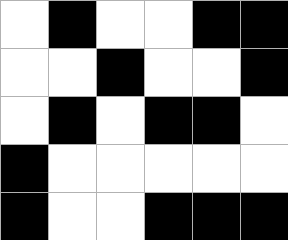[["white", "black", "white", "white", "black", "black"], ["white", "white", "black", "white", "white", "black"], ["white", "black", "white", "black", "black", "white"], ["black", "white", "white", "white", "white", "white"], ["black", "white", "white", "black", "black", "black"]]